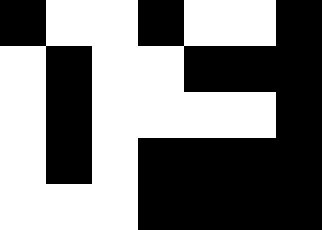[["black", "white", "white", "black", "white", "white", "black"], ["white", "black", "white", "white", "black", "black", "black"], ["white", "black", "white", "white", "white", "white", "black"], ["white", "black", "white", "black", "black", "black", "black"], ["white", "white", "white", "black", "black", "black", "black"]]